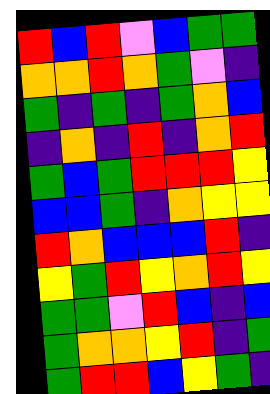[["red", "blue", "red", "violet", "blue", "green", "green"], ["orange", "orange", "red", "orange", "green", "violet", "indigo"], ["green", "indigo", "green", "indigo", "green", "orange", "blue"], ["indigo", "orange", "indigo", "red", "indigo", "orange", "red"], ["green", "blue", "green", "red", "red", "red", "yellow"], ["blue", "blue", "green", "indigo", "orange", "yellow", "yellow"], ["red", "orange", "blue", "blue", "blue", "red", "indigo"], ["yellow", "green", "red", "yellow", "orange", "red", "yellow"], ["green", "green", "violet", "red", "blue", "indigo", "blue"], ["green", "orange", "orange", "yellow", "red", "indigo", "green"], ["green", "red", "red", "blue", "yellow", "green", "indigo"]]